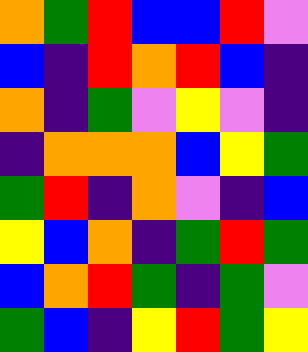[["orange", "green", "red", "blue", "blue", "red", "violet"], ["blue", "indigo", "red", "orange", "red", "blue", "indigo"], ["orange", "indigo", "green", "violet", "yellow", "violet", "indigo"], ["indigo", "orange", "orange", "orange", "blue", "yellow", "green"], ["green", "red", "indigo", "orange", "violet", "indigo", "blue"], ["yellow", "blue", "orange", "indigo", "green", "red", "green"], ["blue", "orange", "red", "green", "indigo", "green", "violet"], ["green", "blue", "indigo", "yellow", "red", "green", "yellow"]]